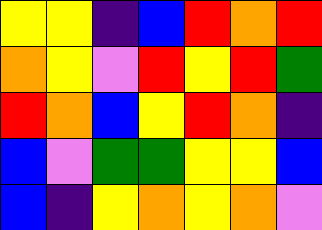[["yellow", "yellow", "indigo", "blue", "red", "orange", "red"], ["orange", "yellow", "violet", "red", "yellow", "red", "green"], ["red", "orange", "blue", "yellow", "red", "orange", "indigo"], ["blue", "violet", "green", "green", "yellow", "yellow", "blue"], ["blue", "indigo", "yellow", "orange", "yellow", "orange", "violet"]]